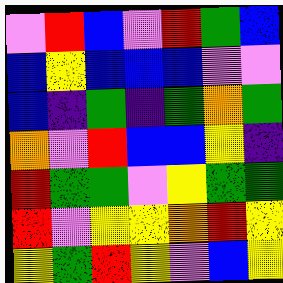[["violet", "red", "blue", "violet", "red", "green", "blue"], ["blue", "yellow", "blue", "blue", "blue", "violet", "violet"], ["blue", "indigo", "green", "indigo", "green", "orange", "green"], ["orange", "violet", "red", "blue", "blue", "yellow", "indigo"], ["red", "green", "green", "violet", "yellow", "green", "green"], ["red", "violet", "yellow", "yellow", "orange", "red", "yellow"], ["yellow", "green", "red", "yellow", "violet", "blue", "yellow"]]